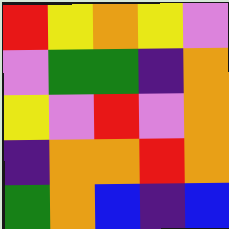[["red", "yellow", "orange", "yellow", "violet"], ["violet", "green", "green", "indigo", "orange"], ["yellow", "violet", "red", "violet", "orange"], ["indigo", "orange", "orange", "red", "orange"], ["green", "orange", "blue", "indigo", "blue"]]